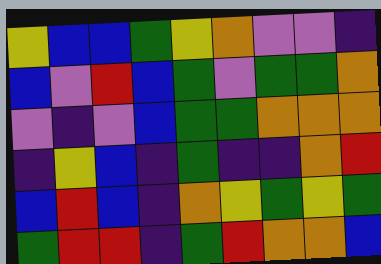[["yellow", "blue", "blue", "green", "yellow", "orange", "violet", "violet", "indigo"], ["blue", "violet", "red", "blue", "green", "violet", "green", "green", "orange"], ["violet", "indigo", "violet", "blue", "green", "green", "orange", "orange", "orange"], ["indigo", "yellow", "blue", "indigo", "green", "indigo", "indigo", "orange", "red"], ["blue", "red", "blue", "indigo", "orange", "yellow", "green", "yellow", "green"], ["green", "red", "red", "indigo", "green", "red", "orange", "orange", "blue"]]